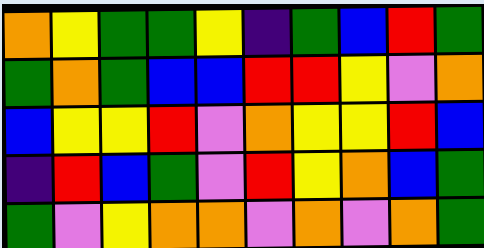[["orange", "yellow", "green", "green", "yellow", "indigo", "green", "blue", "red", "green"], ["green", "orange", "green", "blue", "blue", "red", "red", "yellow", "violet", "orange"], ["blue", "yellow", "yellow", "red", "violet", "orange", "yellow", "yellow", "red", "blue"], ["indigo", "red", "blue", "green", "violet", "red", "yellow", "orange", "blue", "green"], ["green", "violet", "yellow", "orange", "orange", "violet", "orange", "violet", "orange", "green"]]